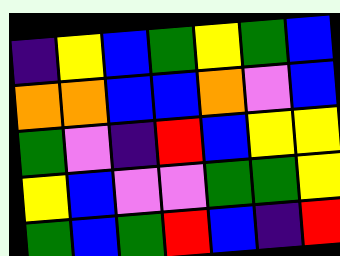[["indigo", "yellow", "blue", "green", "yellow", "green", "blue"], ["orange", "orange", "blue", "blue", "orange", "violet", "blue"], ["green", "violet", "indigo", "red", "blue", "yellow", "yellow"], ["yellow", "blue", "violet", "violet", "green", "green", "yellow"], ["green", "blue", "green", "red", "blue", "indigo", "red"]]